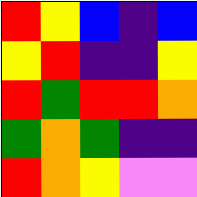[["red", "yellow", "blue", "indigo", "blue"], ["yellow", "red", "indigo", "indigo", "yellow"], ["red", "green", "red", "red", "orange"], ["green", "orange", "green", "indigo", "indigo"], ["red", "orange", "yellow", "violet", "violet"]]